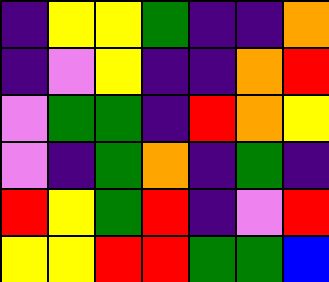[["indigo", "yellow", "yellow", "green", "indigo", "indigo", "orange"], ["indigo", "violet", "yellow", "indigo", "indigo", "orange", "red"], ["violet", "green", "green", "indigo", "red", "orange", "yellow"], ["violet", "indigo", "green", "orange", "indigo", "green", "indigo"], ["red", "yellow", "green", "red", "indigo", "violet", "red"], ["yellow", "yellow", "red", "red", "green", "green", "blue"]]